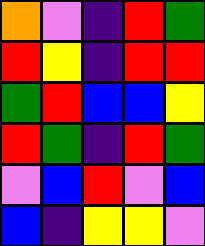[["orange", "violet", "indigo", "red", "green"], ["red", "yellow", "indigo", "red", "red"], ["green", "red", "blue", "blue", "yellow"], ["red", "green", "indigo", "red", "green"], ["violet", "blue", "red", "violet", "blue"], ["blue", "indigo", "yellow", "yellow", "violet"]]